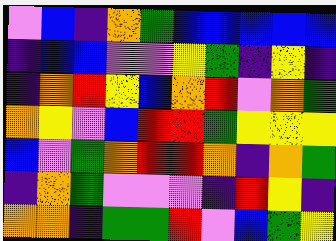[["violet", "blue", "indigo", "orange", "green", "blue", "blue", "blue", "blue", "blue"], ["indigo", "blue", "blue", "violet", "violet", "yellow", "green", "indigo", "yellow", "indigo"], ["indigo", "orange", "red", "yellow", "blue", "orange", "red", "violet", "orange", "green"], ["orange", "yellow", "violet", "blue", "red", "red", "green", "yellow", "yellow", "yellow"], ["blue", "violet", "green", "orange", "red", "red", "orange", "indigo", "orange", "green"], ["indigo", "orange", "green", "violet", "violet", "violet", "indigo", "red", "yellow", "indigo"], ["orange", "orange", "indigo", "green", "green", "red", "violet", "blue", "green", "yellow"]]